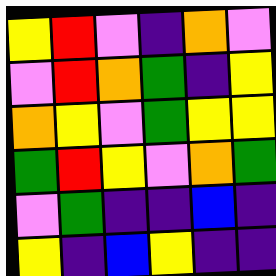[["yellow", "red", "violet", "indigo", "orange", "violet"], ["violet", "red", "orange", "green", "indigo", "yellow"], ["orange", "yellow", "violet", "green", "yellow", "yellow"], ["green", "red", "yellow", "violet", "orange", "green"], ["violet", "green", "indigo", "indigo", "blue", "indigo"], ["yellow", "indigo", "blue", "yellow", "indigo", "indigo"]]